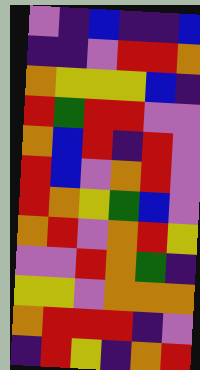[["violet", "indigo", "blue", "indigo", "indigo", "blue"], ["indigo", "indigo", "violet", "red", "red", "orange"], ["orange", "yellow", "yellow", "yellow", "blue", "indigo"], ["red", "green", "red", "red", "violet", "violet"], ["orange", "blue", "red", "indigo", "red", "violet"], ["red", "blue", "violet", "orange", "red", "violet"], ["red", "orange", "yellow", "green", "blue", "violet"], ["orange", "red", "violet", "orange", "red", "yellow"], ["violet", "violet", "red", "orange", "green", "indigo"], ["yellow", "yellow", "violet", "orange", "orange", "orange"], ["orange", "red", "red", "red", "indigo", "violet"], ["indigo", "red", "yellow", "indigo", "orange", "red"]]